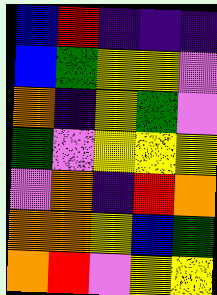[["blue", "red", "indigo", "indigo", "indigo"], ["blue", "green", "yellow", "yellow", "violet"], ["orange", "indigo", "yellow", "green", "violet"], ["green", "violet", "yellow", "yellow", "yellow"], ["violet", "orange", "indigo", "red", "orange"], ["orange", "orange", "yellow", "blue", "green"], ["orange", "red", "violet", "yellow", "yellow"]]